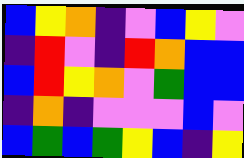[["blue", "yellow", "orange", "indigo", "violet", "blue", "yellow", "violet"], ["indigo", "red", "violet", "indigo", "red", "orange", "blue", "blue"], ["blue", "red", "yellow", "orange", "violet", "green", "blue", "blue"], ["indigo", "orange", "indigo", "violet", "violet", "violet", "blue", "violet"], ["blue", "green", "blue", "green", "yellow", "blue", "indigo", "yellow"]]